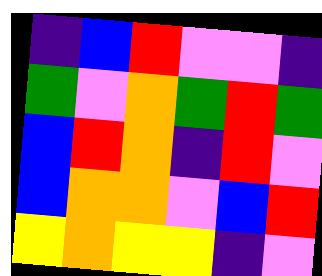[["indigo", "blue", "red", "violet", "violet", "indigo"], ["green", "violet", "orange", "green", "red", "green"], ["blue", "red", "orange", "indigo", "red", "violet"], ["blue", "orange", "orange", "violet", "blue", "red"], ["yellow", "orange", "yellow", "yellow", "indigo", "violet"]]